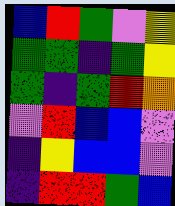[["blue", "red", "green", "violet", "yellow"], ["green", "green", "indigo", "green", "yellow"], ["green", "indigo", "green", "red", "orange"], ["violet", "red", "blue", "blue", "violet"], ["indigo", "yellow", "blue", "blue", "violet"], ["indigo", "red", "red", "green", "blue"]]